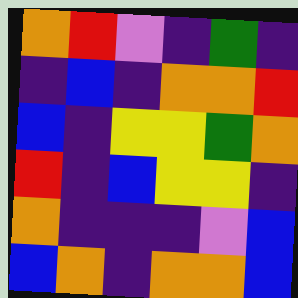[["orange", "red", "violet", "indigo", "green", "indigo"], ["indigo", "blue", "indigo", "orange", "orange", "red"], ["blue", "indigo", "yellow", "yellow", "green", "orange"], ["red", "indigo", "blue", "yellow", "yellow", "indigo"], ["orange", "indigo", "indigo", "indigo", "violet", "blue"], ["blue", "orange", "indigo", "orange", "orange", "blue"]]